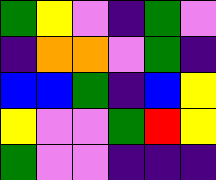[["green", "yellow", "violet", "indigo", "green", "violet"], ["indigo", "orange", "orange", "violet", "green", "indigo"], ["blue", "blue", "green", "indigo", "blue", "yellow"], ["yellow", "violet", "violet", "green", "red", "yellow"], ["green", "violet", "violet", "indigo", "indigo", "indigo"]]